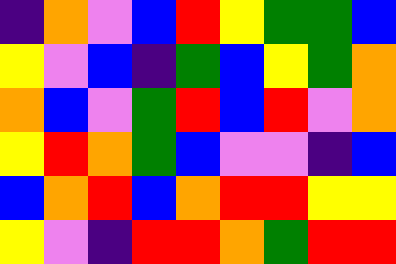[["indigo", "orange", "violet", "blue", "red", "yellow", "green", "green", "blue"], ["yellow", "violet", "blue", "indigo", "green", "blue", "yellow", "green", "orange"], ["orange", "blue", "violet", "green", "red", "blue", "red", "violet", "orange"], ["yellow", "red", "orange", "green", "blue", "violet", "violet", "indigo", "blue"], ["blue", "orange", "red", "blue", "orange", "red", "red", "yellow", "yellow"], ["yellow", "violet", "indigo", "red", "red", "orange", "green", "red", "red"]]